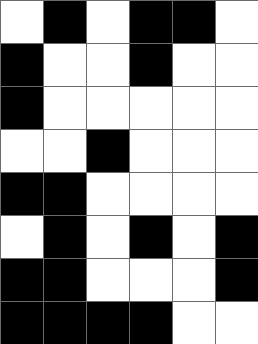[["white", "black", "white", "black", "black", "white"], ["black", "white", "white", "black", "white", "white"], ["black", "white", "white", "white", "white", "white"], ["white", "white", "black", "white", "white", "white"], ["black", "black", "white", "white", "white", "white"], ["white", "black", "white", "black", "white", "black"], ["black", "black", "white", "white", "white", "black"], ["black", "black", "black", "black", "white", "white"]]